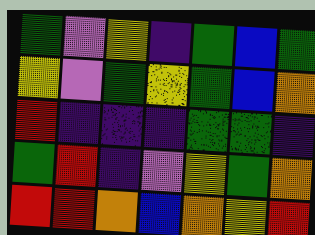[["green", "violet", "yellow", "indigo", "green", "blue", "green"], ["yellow", "violet", "green", "yellow", "green", "blue", "orange"], ["red", "indigo", "indigo", "indigo", "green", "green", "indigo"], ["green", "red", "indigo", "violet", "yellow", "green", "orange"], ["red", "red", "orange", "blue", "orange", "yellow", "red"]]